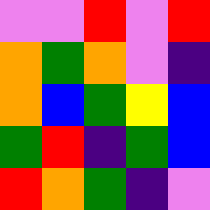[["violet", "violet", "red", "violet", "red"], ["orange", "green", "orange", "violet", "indigo"], ["orange", "blue", "green", "yellow", "blue"], ["green", "red", "indigo", "green", "blue"], ["red", "orange", "green", "indigo", "violet"]]